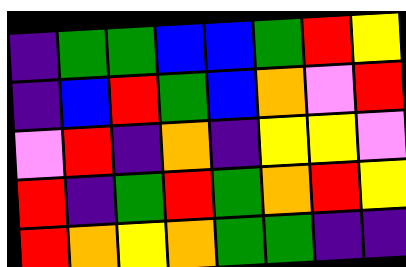[["indigo", "green", "green", "blue", "blue", "green", "red", "yellow"], ["indigo", "blue", "red", "green", "blue", "orange", "violet", "red"], ["violet", "red", "indigo", "orange", "indigo", "yellow", "yellow", "violet"], ["red", "indigo", "green", "red", "green", "orange", "red", "yellow"], ["red", "orange", "yellow", "orange", "green", "green", "indigo", "indigo"]]